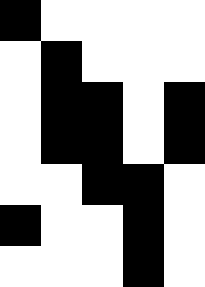[["black", "white", "white", "white", "white"], ["white", "black", "white", "white", "white"], ["white", "black", "black", "white", "black"], ["white", "black", "black", "white", "black"], ["white", "white", "black", "black", "white"], ["black", "white", "white", "black", "white"], ["white", "white", "white", "black", "white"]]